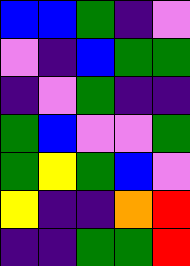[["blue", "blue", "green", "indigo", "violet"], ["violet", "indigo", "blue", "green", "green"], ["indigo", "violet", "green", "indigo", "indigo"], ["green", "blue", "violet", "violet", "green"], ["green", "yellow", "green", "blue", "violet"], ["yellow", "indigo", "indigo", "orange", "red"], ["indigo", "indigo", "green", "green", "red"]]